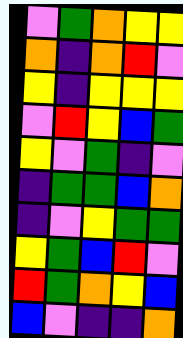[["violet", "green", "orange", "yellow", "yellow"], ["orange", "indigo", "orange", "red", "violet"], ["yellow", "indigo", "yellow", "yellow", "yellow"], ["violet", "red", "yellow", "blue", "green"], ["yellow", "violet", "green", "indigo", "violet"], ["indigo", "green", "green", "blue", "orange"], ["indigo", "violet", "yellow", "green", "green"], ["yellow", "green", "blue", "red", "violet"], ["red", "green", "orange", "yellow", "blue"], ["blue", "violet", "indigo", "indigo", "orange"]]